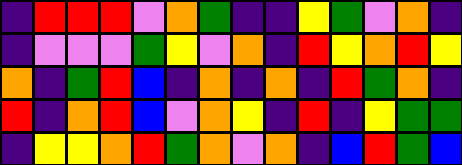[["indigo", "red", "red", "red", "violet", "orange", "green", "indigo", "indigo", "yellow", "green", "violet", "orange", "indigo"], ["indigo", "violet", "violet", "violet", "green", "yellow", "violet", "orange", "indigo", "red", "yellow", "orange", "red", "yellow"], ["orange", "indigo", "green", "red", "blue", "indigo", "orange", "indigo", "orange", "indigo", "red", "green", "orange", "indigo"], ["red", "indigo", "orange", "red", "blue", "violet", "orange", "yellow", "indigo", "red", "indigo", "yellow", "green", "green"], ["indigo", "yellow", "yellow", "orange", "red", "green", "orange", "violet", "orange", "indigo", "blue", "red", "green", "blue"]]